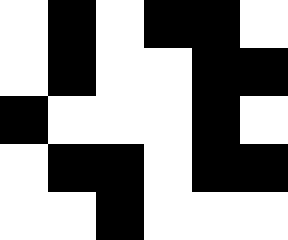[["white", "black", "white", "black", "black", "white"], ["white", "black", "white", "white", "black", "black"], ["black", "white", "white", "white", "black", "white"], ["white", "black", "black", "white", "black", "black"], ["white", "white", "black", "white", "white", "white"]]